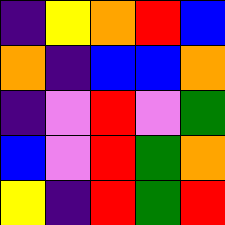[["indigo", "yellow", "orange", "red", "blue"], ["orange", "indigo", "blue", "blue", "orange"], ["indigo", "violet", "red", "violet", "green"], ["blue", "violet", "red", "green", "orange"], ["yellow", "indigo", "red", "green", "red"]]